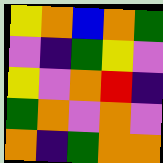[["yellow", "orange", "blue", "orange", "green"], ["violet", "indigo", "green", "yellow", "violet"], ["yellow", "violet", "orange", "red", "indigo"], ["green", "orange", "violet", "orange", "violet"], ["orange", "indigo", "green", "orange", "orange"]]